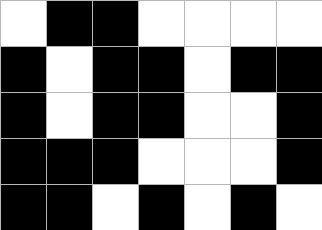[["white", "black", "black", "white", "white", "white", "white"], ["black", "white", "black", "black", "white", "black", "black"], ["black", "white", "black", "black", "white", "white", "black"], ["black", "black", "black", "white", "white", "white", "black"], ["black", "black", "white", "black", "white", "black", "white"]]